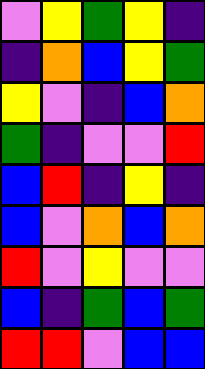[["violet", "yellow", "green", "yellow", "indigo"], ["indigo", "orange", "blue", "yellow", "green"], ["yellow", "violet", "indigo", "blue", "orange"], ["green", "indigo", "violet", "violet", "red"], ["blue", "red", "indigo", "yellow", "indigo"], ["blue", "violet", "orange", "blue", "orange"], ["red", "violet", "yellow", "violet", "violet"], ["blue", "indigo", "green", "blue", "green"], ["red", "red", "violet", "blue", "blue"]]